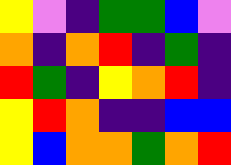[["yellow", "violet", "indigo", "green", "green", "blue", "violet"], ["orange", "indigo", "orange", "red", "indigo", "green", "indigo"], ["red", "green", "indigo", "yellow", "orange", "red", "indigo"], ["yellow", "red", "orange", "indigo", "indigo", "blue", "blue"], ["yellow", "blue", "orange", "orange", "green", "orange", "red"]]